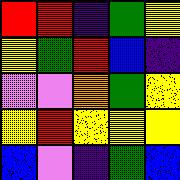[["red", "red", "indigo", "green", "yellow"], ["yellow", "green", "red", "blue", "indigo"], ["violet", "violet", "orange", "green", "yellow"], ["yellow", "red", "yellow", "yellow", "yellow"], ["blue", "violet", "indigo", "green", "blue"]]